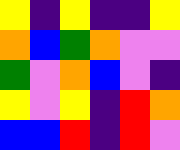[["yellow", "indigo", "yellow", "indigo", "indigo", "yellow"], ["orange", "blue", "green", "orange", "violet", "violet"], ["green", "violet", "orange", "blue", "violet", "indigo"], ["yellow", "violet", "yellow", "indigo", "red", "orange"], ["blue", "blue", "red", "indigo", "red", "violet"]]